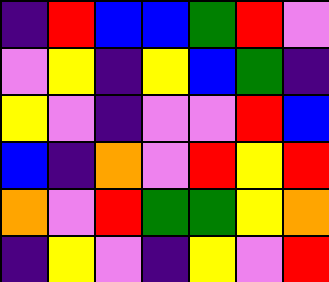[["indigo", "red", "blue", "blue", "green", "red", "violet"], ["violet", "yellow", "indigo", "yellow", "blue", "green", "indigo"], ["yellow", "violet", "indigo", "violet", "violet", "red", "blue"], ["blue", "indigo", "orange", "violet", "red", "yellow", "red"], ["orange", "violet", "red", "green", "green", "yellow", "orange"], ["indigo", "yellow", "violet", "indigo", "yellow", "violet", "red"]]